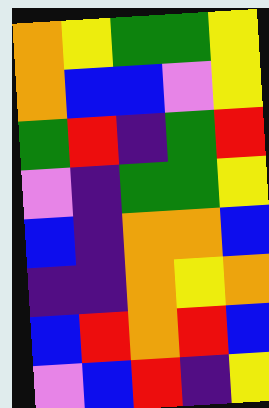[["orange", "yellow", "green", "green", "yellow"], ["orange", "blue", "blue", "violet", "yellow"], ["green", "red", "indigo", "green", "red"], ["violet", "indigo", "green", "green", "yellow"], ["blue", "indigo", "orange", "orange", "blue"], ["indigo", "indigo", "orange", "yellow", "orange"], ["blue", "red", "orange", "red", "blue"], ["violet", "blue", "red", "indigo", "yellow"]]